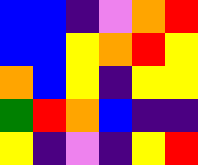[["blue", "blue", "indigo", "violet", "orange", "red"], ["blue", "blue", "yellow", "orange", "red", "yellow"], ["orange", "blue", "yellow", "indigo", "yellow", "yellow"], ["green", "red", "orange", "blue", "indigo", "indigo"], ["yellow", "indigo", "violet", "indigo", "yellow", "red"]]